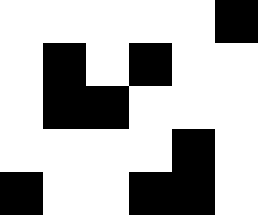[["white", "white", "white", "white", "white", "black"], ["white", "black", "white", "black", "white", "white"], ["white", "black", "black", "white", "white", "white"], ["white", "white", "white", "white", "black", "white"], ["black", "white", "white", "black", "black", "white"]]